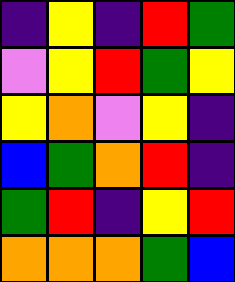[["indigo", "yellow", "indigo", "red", "green"], ["violet", "yellow", "red", "green", "yellow"], ["yellow", "orange", "violet", "yellow", "indigo"], ["blue", "green", "orange", "red", "indigo"], ["green", "red", "indigo", "yellow", "red"], ["orange", "orange", "orange", "green", "blue"]]